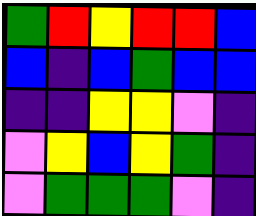[["green", "red", "yellow", "red", "red", "blue"], ["blue", "indigo", "blue", "green", "blue", "blue"], ["indigo", "indigo", "yellow", "yellow", "violet", "indigo"], ["violet", "yellow", "blue", "yellow", "green", "indigo"], ["violet", "green", "green", "green", "violet", "indigo"]]